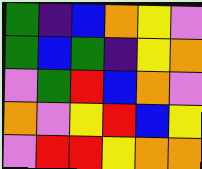[["green", "indigo", "blue", "orange", "yellow", "violet"], ["green", "blue", "green", "indigo", "yellow", "orange"], ["violet", "green", "red", "blue", "orange", "violet"], ["orange", "violet", "yellow", "red", "blue", "yellow"], ["violet", "red", "red", "yellow", "orange", "orange"]]